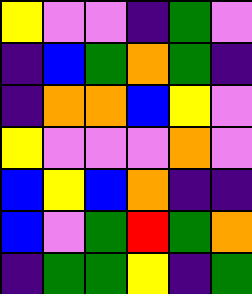[["yellow", "violet", "violet", "indigo", "green", "violet"], ["indigo", "blue", "green", "orange", "green", "indigo"], ["indigo", "orange", "orange", "blue", "yellow", "violet"], ["yellow", "violet", "violet", "violet", "orange", "violet"], ["blue", "yellow", "blue", "orange", "indigo", "indigo"], ["blue", "violet", "green", "red", "green", "orange"], ["indigo", "green", "green", "yellow", "indigo", "green"]]